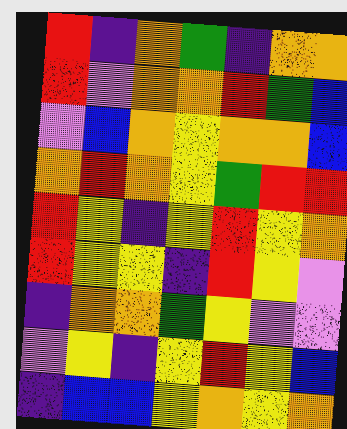[["red", "indigo", "orange", "green", "indigo", "orange", "orange"], ["red", "violet", "orange", "orange", "red", "green", "blue"], ["violet", "blue", "orange", "yellow", "orange", "orange", "blue"], ["orange", "red", "orange", "yellow", "green", "red", "red"], ["red", "yellow", "indigo", "yellow", "red", "yellow", "orange"], ["red", "yellow", "yellow", "indigo", "red", "yellow", "violet"], ["indigo", "orange", "orange", "green", "yellow", "violet", "violet"], ["violet", "yellow", "indigo", "yellow", "red", "yellow", "blue"], ["indigo", "blue", "blue", "yellow", "orange", "yellow", "orange"]]